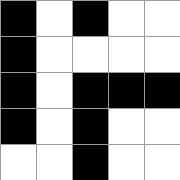[["black", "white", "black", "white", "white"], ["black", "white", "white", "white", "white"], ["black", "white", "black", "black", "black"], ["black", "white", "black", "white", "white"], ["white", "white", "black", "white", "white"]]